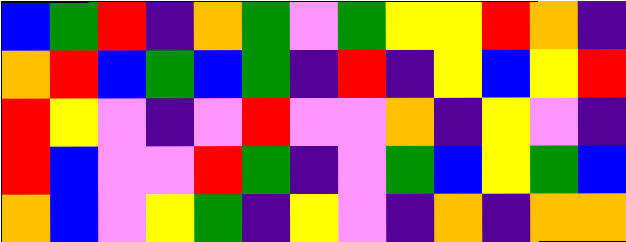[["blue", "green", "red", "indigo", "orange", "green", "violet", "green", "yellow", "yellow", "red", "orange", "indigo"], ["orange", "red", "blue", "green", "blue", "green", "indigo", "red", "indigo", "yellow", "blue", "yellow", "red"], ["red", "yellow", "violet", "indigo", "violet", "red", "violet", "violet", "orange", "indigo", "yellow", "violet", "indigo"], ["red", "blue", "violet", "violet", "red", "green", "indigo", "violet", "green", "blue", "yellow", "green", "blue"], ["orange", "blue", "violet", "yellow", "green", "indigo", "yellow", "violet", "indigo", "orange", "indigo", "orange", "orange"]]